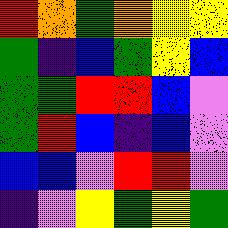[["red", "orange", "green", "orange", "yellow", "yellow"], ["green", "indigo", "blue", "green", "yellow", "blue"], ["green", "green", "red", "red", "blue", "violet"], ["green", "red", "blue", "indigo", "blue", "violet"], ["blue", "blue", "violet", "red", "red", "violet"], ["indigo", "violet", "yellow", "green", "yellow", "green"]]